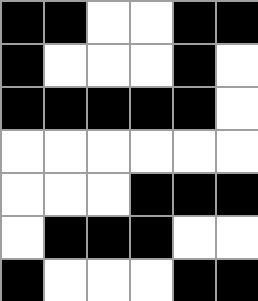[["black", "black", "white", "white", "black", "black"], ["black", "white", "white", "white", "black", "white"], ["black", "black", "black", "black", "black", "white"], ["white", "white", "white", "white", "white", "white"], ["white", "white", "white", "black", "black", "black"], ["white", "black", "black", "black", "white", "white"], ["black", "white", "white", "white", "black", "black"]]